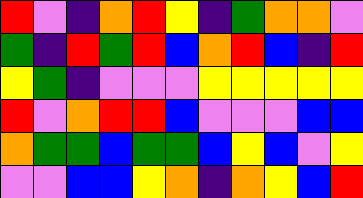[["red", "violet", "indigo", "orange", "red", "yellow", "indigo", "green", "orange", "orange", "violet"], ["green", "indigo", "red", "green", "red", "blue", "orange", "red", "blue", "indigo", "red"], ["yellow", "green", "indigo", "violet", "violet", "violet", "yellow", "yellow", "yellow", "yellow", "yellow"], ["red", "violet", "orange", "red", "red", "blue", "violet", "violet", "violet", "blue", "blue"], ["orange", "green", "green", "blue", "green", "green", "blue", "yellow", "blue", "violet", "yellow"], ["violet", "violet", "blue", "blue", "yellow", "orange", "indigo", "orange", "yellow", "blue", "red"]]